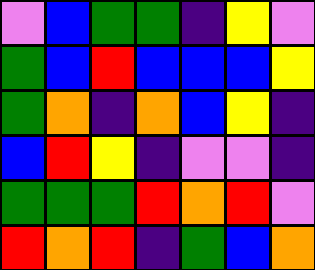[["violet", "blue", "green", "green", "indigo", "yellow", "violet"], ["green", "blue", "red", "blue", "blue", "blue", "yellow"], ["green", "orange", "indigo", "orange", "blue", "yellow", "indigo"], ["blue", "red", "yellow", "indigo", "violet", "violet", "indigo"], ["green", "green", "green", "red", "orange", "red", "violet"], ["red", "orange", "red", "indigo", "green", "blue", "orange"]]